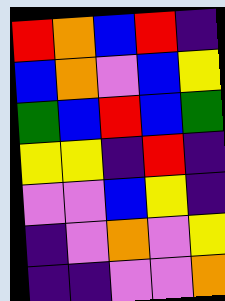[["red", "orange", "blue", "red", "indigo"], ["blue", "orange", "violet", "blue", "yellow"], ["green", "blue", "red", "blue", "green"], ["yellow", "yellow", "indigo", "red", "indigo"], ["violet", "violet", "blue", "yellow", "indigo"], ["indigo", "violet", "orange", "violet", "yellow"], ["indigo", "indigo", "violet", "violet", "orange"]]